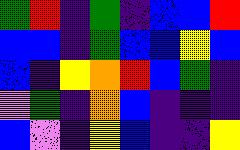[["green", "red", "indigo", "green", "indigo", "blue", "blue", "red"], ["blue", "blue", "indigo", "green", "blue", "blue", "yellow", "blue"], ["blue", "indigo", "yellow", "orange", "red", "blue", "green", "indigo"], ["violet", "green", "indigo", "orange", "blue", "indigo", "indigo", "indigo"], ["blue", "violet", "indigo", "yellow", "blue", "indigo", "indigo", "yellow"]]